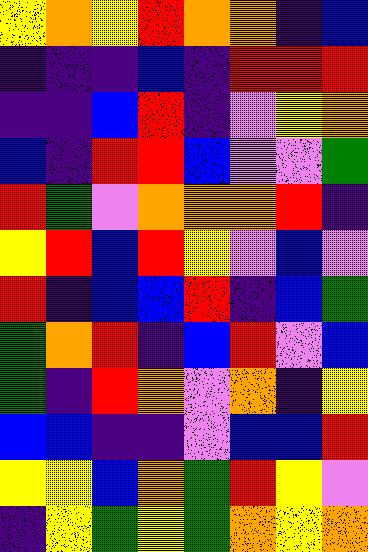[["yellow", "orange", "yellow", "red", "orange", "orange", "indigo", "blue"], ["indigo", "indigo", "indigo", "blue", "indigo", "red", "red", "red"], ["indigo", "indigo", "blue", "red", "indigo", "violet", "yellow", "orange"], ["blue", "indigo", "red", "red", "blue", "violet", "violet", "green"], ["red", "green", "violet", "orange", "orange", "orange", "red", "indigo"], ["yellow", "red", "blue", "red", "yellow", "violet", "blue", "violet"], ["red", "indigo", "blue", "blue", "red", "indigo", "blue", "green"], ["green", "orange", "red", "indigo", "blue", "red", "violet", "blue"], ["green", "indigo", "red", "orange", "violet", "orange", "indigo", "yellow"], ["blue", "blue", "indigo", "indigo", "violet", "blue", "blue", "red"], ["yellow", "yellow", "blue", "orange", "green", "red", "yellow", "violet"], ["indigo", "yellow", "green", "yellow", "green", "orange", "yellow", "orange"]]